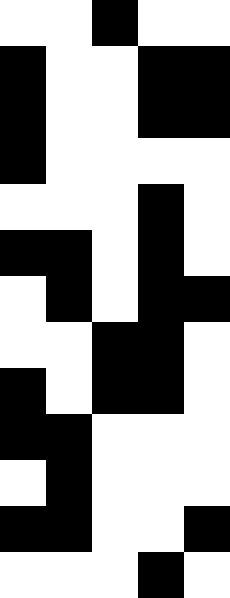[["white", "white", "black", "white", "white"], ["black", "white", "white", "black", "black"], ["black", "white", "white", "black", "black"], ["black", "white", "white", "white", "white"], ["white", "white", "white", "black", "white"], ["black", "black", "white", "black", "white"], ["white", "black", "white", "black", "black"], ["white", "white", "black", "black", "white"], ["black", "white", "black", "black", "white"], ["black", "black", "white", "white", "white"], ["white", "black", "white", "white", "white"], ["black", "black", "white", "white", "black"], ["white", "white", "white", "black", "white"]]